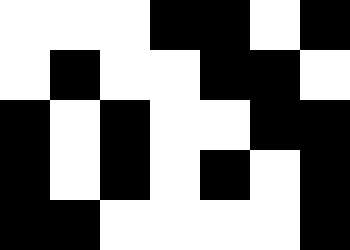[["white", "white", "white", "black", "black", "white", "black"], ["white", "black", "white", "white", "black", "black", "white"], ["black", "white", "black", "white", "white", "black", "black"], ["black", "white", "black", "white", "black", "white", "black"], ["black", "black", "white", "white", "white", "white", "black"]]